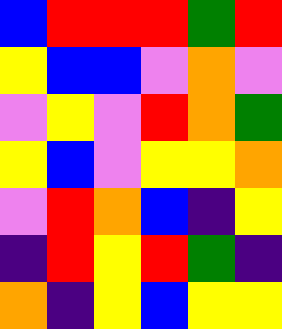[["blue", "red", "red", "red", "green", "red"], ["yellow", "blue", "blue", "violet", "orange", "violet"], ["violet", "yellow", "violet", "red", "orange", "green"], ["yellow", "blue", "violet", "yellow", "yellow", "orange"], ["violet", "red", "orange", "blue", "indigo", "yellow"], ["indigo", "red", "yellow", "red", "green", "indigo"], ["orange", "indigo", "yellow", "blue", "yellow", "yellow"]]